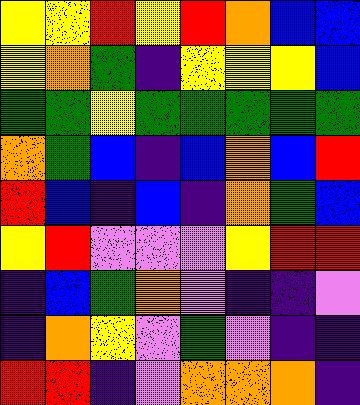[["yellow", "yellow", "red", "yellow", "red", "orange", "blue", "blue"], ["yellow", "orange", "green", "indigo", "yellow", "yellow", "yellow", "blue"], ["green", "green", "yellow", "green", "green", "green", "green", "green"], ["orange", "green", "blue", "indigo", "blue", "orange", "blue", "red"], ["red", "blue", "indigo", "blue", "indigo", "orange", "green", "blue"], ["yellow", "red", "violet", "violet", "violet", "yellow", "red", "red"], ["indigo", "blue", "green", "orange", "violet", "indigo", "indigo", "violet"], ["indigo", "orange", "yellow", "violet", "green", "violet", "indigo", "indigo"], ["red", "red", "indigo", "violet", "orange", "orange", "orange", "indigo"]]